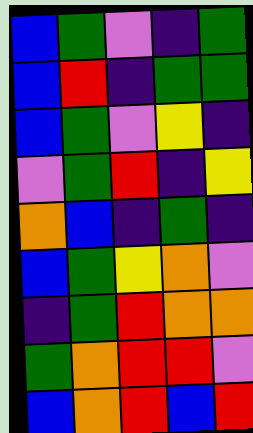[["blue", "green", "violet", "indigo", "green"], ["blue", "red", "indigo", "green", "green"], ["blue", "green", "violet", "yellow", "indigo"], ["violet", "green", "red", "indigo", "yellow"], ["orange", "blue", "indigo", "green", "indigo"], ["blue", "green", "yellow", "orange", "violet"], ["indigo", "green", "red", "orange", "orange"], ["green", "orange", "red", "red", "violet"], ["blue", "orange", "red", "blue", "red"]]